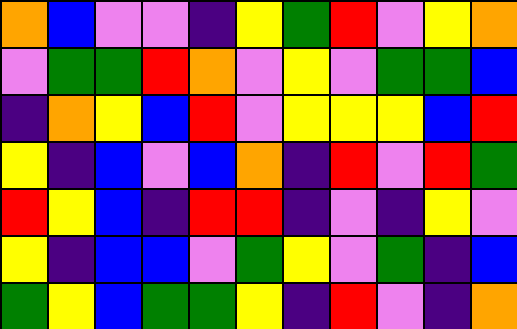[["orange", "blue", "violet", "violet", "indigo", "yellow", "green", "red", "violet", "yellow", "orange"], ["violet", "green", "green", "red", "orange", "violet", "yellow", "violet", "green", "green", "blue"], ["indigo", "orange", "yellow", "blue", "red", "violet", "yellow", "yellow", "yellow", "blue", "red"], ["yellow", "indigo", "blue", "violet", "blue", "orange", "indigo", "red", "violet", "red", "green"], ["red", "yellow", "blue", "indigo", "red", "red", "indigo", "violet", "indigo", "yellow", "violet"], ["yellow", "indigo", "blue", "blue", "violet", "green", "yellow", "violet", "green", "indigo", "blue"], ["green", "yellow", "blue", "green", "green", "yellow", "indigo", "red", "violet", "indigo", "orange"]]